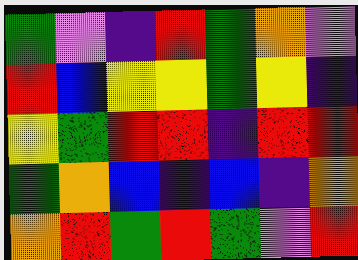[["green", "violet", "indigo", "red", "green", "orange", "violet"], ["red", "blue", "yellow", "yellow", "green", "yellow", "indigo"], ["yellow", "green", "red", "red", "indigo", "red", "red"], ["green", "orange", "blue", "indigo", "blue", "indigo", "orange"], ["orange", "red", "green", "red", "green", "violet", "red"]]